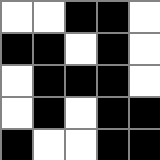[["white", "white", "black", "black", "white"], ["black", "black", "white", "black", "white"], ["white", "black", "black", "black", "white"], ["white", "black", "white", "black", "black"], ["black", "white", "white", "black", "black"]]